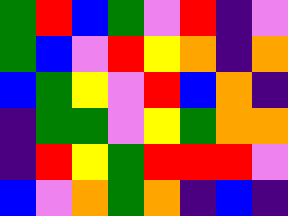[["green", "red", "blue", "green", "violet", "red", "indigo", "violet"], ["green", "blue", "violet", "red", "yellow", "orange", "indigo", "orange"], ["blue", "green", "yellow", "violet", "red", "blue", "orange", "indigo"], ["indigo", "green", "green", "violet", "yellow", "green", "orange", "orange"], ["indigo", "red", "yellow", "green", "red", "red", "red", "violet"], ["blue", "violet", "orange", "green", "orange", "indigo", "blue", "indigo"]]